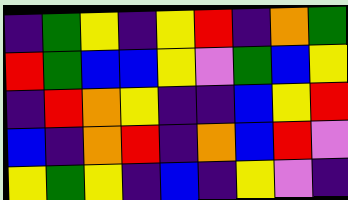[["indigo", "green", "yellow", "indigo", "yellow", "red", "indigo", "orange", "green"], ["red", "green", "blue", "blue", "yellow", "violet", "green", "blue", "yellow"], ["indigo", "red", "orange", "yellow", "indigo", "indigo", "blue", "yellow", "red"], ["blue", "indigo", "orange", "red", "indigo", "orange", "blue", "red", "violet"], ["yellow", "green", "yellow", "indigo", "blue", "indigo", "yellow", "violet", "indigo"]]